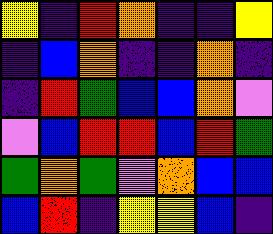[["yellow", "indigo", "red", "orange", "indigo", "indigo", "yellow"], ["indigo", "blue", "orange", "indigo", "indigo", "orange", "indigo"], ["indigo", "red", "green", "blue", "blue", "orange", "violet"], ["violet", "blue", "red", "red", "blue", "red", "green"], ["green", "orange", "green", "violet", "orange", "blue", "blue"], ["blue", "red", "indigo", "yellow", "yellow", "blue", "indigo"]]